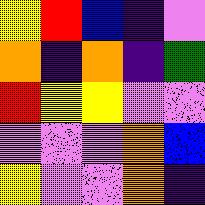[["yellow", "red", "blue", "indigo", "violet"], ["orange", "indigo", "orange", "indigo", "green"], ["red", "yellow", "yellow", "violet", "violet"], ["violet", "violet", "violet", "orange", "blue"], ["yellow", "violet", "violet", "orange", "indigo"]]